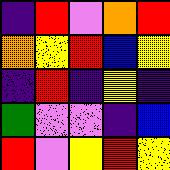[["indigo", "red", "violet", "orange", "red"], ["orange", "yellow", "red", "blue", "yellow"], ["indigo", "red", "indigo", "yellow", "indigo"], ["green", "violet", "violet", "indigo", "blue"], ["red", "violet", "yellow", "red", "yellow"]]